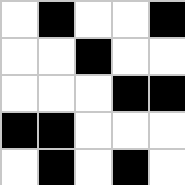[["white", "black", "white", "white", "black"], ["white", "white", "black", "white", "white"], ["white", "white", "white", "black", "black"], ["black", "black", "white", "white", "white"], ["white", "black", "white", "black", "white"]]